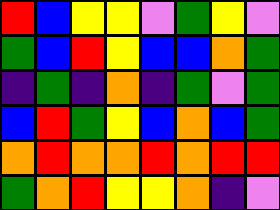[["red", "blue", "yellow", "yellow", "violet", "green", "yellow", "violet"], ["green", "blue", "red", "yellow", "blue", "blue", "orange", "green"], ["indigo", "green", "indigo", "orange", "indigo", "green", "violet", "green"], ["blue", "red", "green", "yellow", "blue", "orange", "blue", "green"], ["orange", "red", "orange", "orange", "red", "orange", "red", "red"], ["green", "orange", "red", "yellow", "yellow", "orange", "indigo", "violet"]]